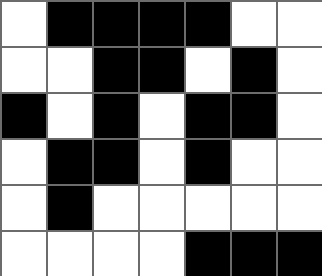[["white", "black", "black", "black", "black", "white", "white"], ["white", "white", "black", "black", "white", "black", "white"], ["black", "white", "black", "white", "black", "black", "white"], ["white", "black", "black", "white", "black", "white", "white"], ["white", "black", "white", "white", "white", "white", "white"], ["white", "white", "white", "white", "black", "black", "black"]]